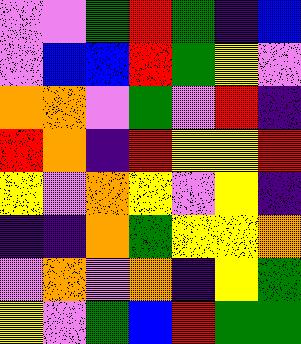[["violet", "violet", "green", "red", "green", "indigo", "blue"], ["violet", "blue", "blue", "red", "green", "yellow", "violet"], ["orange", "orange", "violet", "green", "violet", "red", "indigo"], ["red", "orange", "indigo", "red", "yellow", "yellow", "red"], ["yellow", "violet", "orange", "yellow", "violet", "yellow", "indigo"], ["indigo", "indigo", "orange", "green", "yellow", "yellow", "orange"], ["violet", "orange", "violet", "orange", "indigo", "yellow", "green"], ["yellow", "violet", "green", "blue", "red", "green", "green"]]